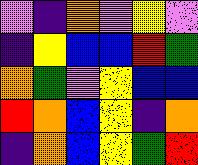[["violet", "indigo", "orange", "violet", "yellow", "violet"], ["indigo", "yellow", "blue", "blue", "red", "green"], ["orange", "green", "violet", "yellow", "blue", "blue"], ["red", "orange", "blue", "yellow", "indigo", "orange"], ["indigo", "orange", "blue", "yellow", "green", "red"]]